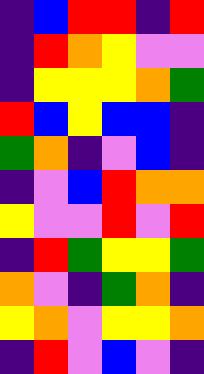[["indigo", "blue", "red", "red", "indigo", "red"], ["indigo", "red", "orange", "yellow", "violet", "violet"], ["indigo", "yellow", "yellow", "yellow", "orange", "green"], ["red", "blue", "yellow", "blue", "blue", "indigo"], ["green", "orange", "indigo", "violet", "blue", "indigo"], ["indigo", "violet", "blue", "red", "orange", "orange"], ["yellow", "violet", "violet", "red", "violet", "red"], ["indigo", "red", "green", "yellow", "yellow", "green"], ["orange", "violet", "indigo", "green", "orange", "indigo"], ["yellow", "orange", "violet", "yellow", "yellow", "orange"], ["indigo", "red", "violet", "blue", "violet", "indigo"]]